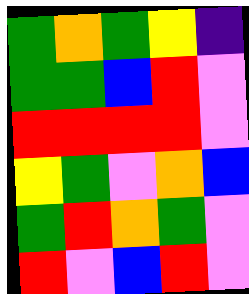[["green", "orange", "green", "yellow", "indigo"], ["green", "green", "blue", "red", "violet"], ["red", "red", "red", "red", "violet"], ["yellow", "green", "violet", "orange", "blue"], ["green", "red", "orange", "green", "violet"], ["red", "violet", "blue", "red", "violet"]]